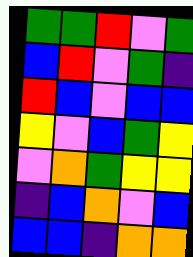[["green", "green", "red", "violet", "green"], ["blue", "red", "violet", "green", "indigo"], ["red", "blue", "violet", "blue", "blue"], ["yellow", "violet", "blue", "green", "yellow"], ["violet", "orange", "green", "yellow", "yellow"], ["indigo", "blue", "orange", "violet", "blue"], ["blue", "blue", "indigo", "orange", "orange"]]